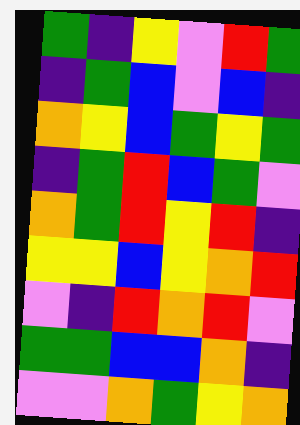[["green", "indigo", "yellow", "violet", "red", "green"], ["indigo", "green", "blue", "violet", "blue", "indigo"], ["orange", "yellow", "blue", "green", "yellow", "green"], ["indigo", "green", "red", "blue", "green", "violet"], ["orange", "green", "red", "yellow", "red", "indigo"], ["yellow", "yellow", "blue", "yellow", "orange", "red"], ["violet", "indigo", "red", "orange", "red", "violet"], ["green", "green", "blue", "blue", "orange", "indigo"], ["violet", "violet", "orange", "green", "yellow", "orange"]]